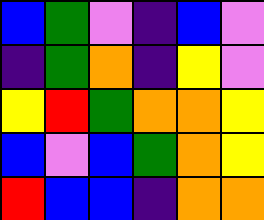[["blue", "green", "violet", "indigo", "blue", "violet"], ["indigo", "green", "orange", "indigo", "yellow", "violet"], ["yellow", "red", "green", "orange", "orange", "yellow"], ["blue", "violet", "blue", "green", "orange", "yellow"], ["red", "blue", "blue", "indigo", "orange", "orange"]]